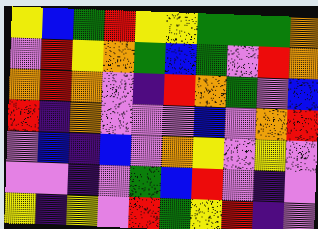[["yellow", "blue", "green", "red", "yellow", "yellow", "green", "green", "green", "orange"], ["violet", "red", "yellow", "orange", "green", "blue", "green", "violet", "red", "orange"], ["orange", "red", "orange", "violet", "indigo", "red", "orange", "green", "violet", "blue"], ["red", "indigo", "orange", "violet", "violet", "violet", "blue", "violet", "orange", "red"], ["violet", "blue", "indigo", "blue", "violet", "orange", "yellow", "violet", "yellow", "violet"], ["violet", "violet", "indigo", "violet", "green", "blue", "red", "violet", "indigo", "violet"], ["yellow", "indigo", "yellow", "violet", "red", "green", "yellow", "red", "indigo", "violet"]]